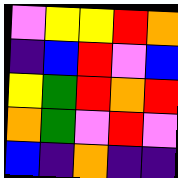[["violet", "yellow", "yellow", "red", "orange"], ["indigo", "blue", "red", "violet", "blue"], ["yellow", "green", "red", "orange", "red"], ["orange", "green", "violet", "red", "violet"], ["blue", "indigo", "orange", "indigo", "indigo"]]